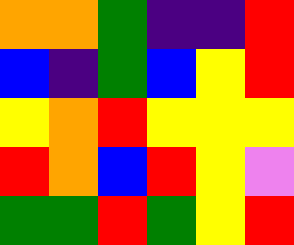[["orange", "orange", "green", "indigo", "indigo", "red"], ["blue", "indigo", "green", "blue", "yellow", "red"], ["yellow", "orange", "red", "yellow", "yellow", "yellow"], ["red", "orange", "blue", "red", "yellow", "violet"], ["green", "green", "red", "green", "yellow", "red"]]